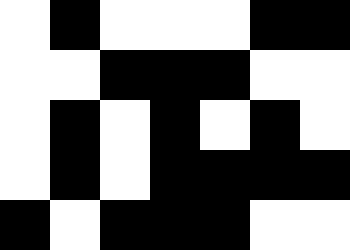[["white", "black", "white", "white", "white", "black", "black"], ["white", "white", "black", "black", "black", "white", "white"], ["white", "black", "white", "black", "white", "black", "white"], ["white", "black", "white", "black", "black", "black", "black"], ["black", "white", "black", "black", "black", "white", "white"]]